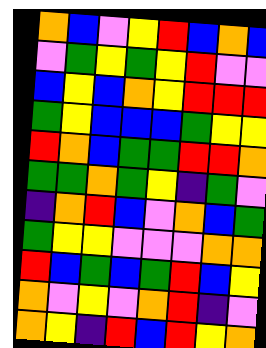[["orange", "blue", "violet", "yellow", "red", "blue", "orange", "blue"], ["violet", "green", "yellow", "green", "yellow", "red", "violet", "violet"], ["blue", "yellow", "blue", "orange", "yellow", "red", "red", "red"], ["green", "yellow", "blue", "blue", "blue", "green", "yellow", "yellow"], ["red", "orange", "blue", "green", "green", "red", "red", "orange"], ["green", "green", "orange", "green", "yellow", "indigo", "green", "violet"], ["indigo", "orange", "red", "blue", "violet", "orange", "blue", "green"], ["green", "yellow", "yellow", "violet", "violet", "violet", "orange", "orange"], ["red", "blue", "green", "blue", "green", "red", "blue", "yellow"], ["orange", "violet", "yellow", "violet", "orange", "red", "indigo", "violet"], ["orange", "yellow", "indigo", "red", "blue", "red", "yellow", "orange"]]